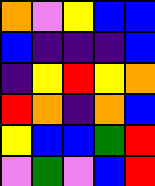[["orange", "violet", "yellow", "blue", "blue"], ["blue", "indigo", "indigo", "indigo", "blue"], ["indigo", "yellow", "red", "yellow", "orange"], ["red", "orange", "indigo", "orange", "blue"], ["yellow", "blue", "blue", "green", "red"], ["violet", "green", "violet", "blue", "red"]]